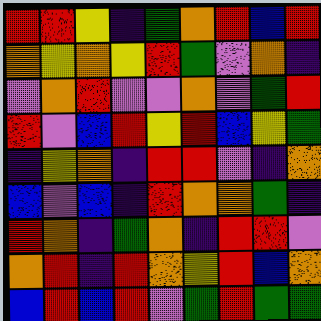[["red", "red", "yellow", "indigo", "green", "orange", "red", "blue", "red"], ["orange", "yellow", "orange", "yellow", "red", "green", "violet", "orange", "indigo"], ["violet", "orange", "red", "violet", "violet", "orange", "violet", "green", "red"], ["red", "violet", "blue", "red", "yellow", "red", "blue", "yellow", "green"], ["indigo", "yellow", "orange", "indigo", "red", "red", "violet", "indigo", "orange"], ["blue", "violet", "blue", "indigo", "red", "orange", "orange", "green", "indigo"], ["red", "orange", "indigo", "green", "orange", "indigo", "red", "red", "violet"], ["orange", "red", "indigo", "red", "orange", "yellow", "red", "blue", "orange"], ["blue", "red", "blue", "red", "violet", "green", "red", "green", "green"]]